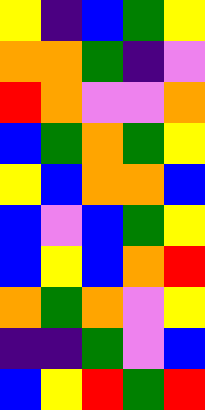[["yellow", "indigo", "blue", "green", "yellow"], ["orange", "orange", "green", "indigo", "violet"], ["red", "orange", "violet", "violet", "orange"], ["blue", "green", "orange", "green", "yellow"], ["yellow", "blue", "orange", "orange", "blue"], ["blue", "violet", "blue", "green", "yellow"], ["blue", "yellow", "blue", "orange", "red"], ["orange", "green", "orange", "violet", "yellow"], ["indigo", "indigo", "green", "violet", "blue"], ["blue", "yellow", "red", "green", "red"]]